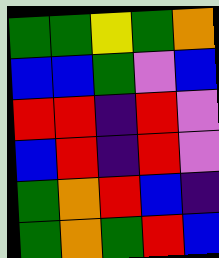[["green", "green", "yellow", "green", "orange"], ["blue", "blue", "green", "violet", "blue"], ["red", "red", "indigo", "red", "violet"], ["blue", "red", "indigo", "red", "violet"], ["green", "orange", "red", "blue", "indigo"], ["green", "orange", "green", "red", "blue"]]